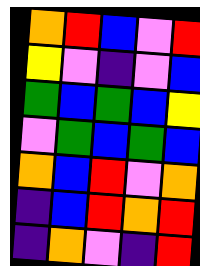[["orange", "red", "blue", "violet", "red"], ["yellow", "violet", "indigo", "violet", "blue"], ["green", "blue", "green", "blue", "yellow"], ["violet", "green", "blue", "green", "blue"], ["orange", "blue", "red", "violet", "orange"], ["indigo", "blue", "red", "orange", "red"], ["indigo", "orange", "violet", "indigo", "red"]]